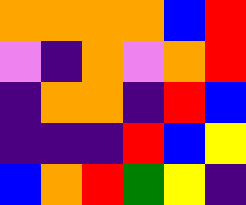[["orange", "orange", "orange", "orange", "blue", "red"], ["violet", "indigo", "orange", "violet", "orange", "red"], ["indigo", "orange", "orange", "indigo", "red", "blue"], ["indigo", "indigo", "indigo", "red", "blue", "yellow"], ["blue", "orange", "red", "green", "yellow", "indigo"]]